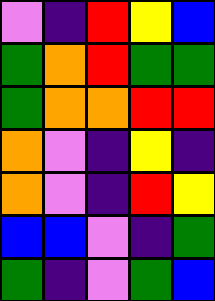[["violet", "indigo", "red", "yellow", "blue"], ["green", "orange", "red", "green", "green"], ["green", "orange", "orange", "red", "red"], ["orange", "violet", "indigo", "yellow", "indigo"], ["orange", "violet", "indigo", "red", "yellow"], ["blue", "blue", "violet", "indigo", "green"], ["green", "indigo", "violet", "green", "blue"]]